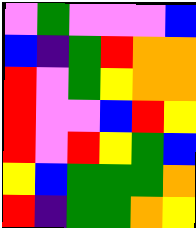[["violet", "green", "violet", "violet", "violet", "blue"], ["blue", "indigo", "green", "red", "orange", "orange"], ["red", "violet", "green", "yellow", "orange", "orange"], ["red", "violet", "violet", "blue", "red", "yellow"], ["red", "violet", "red", "yellow", "green", "blue"], ["yellow", "blue", "green", "green", "green", "orange"], ["red", "indigo", "green", "green", "orange", "yellow"]]